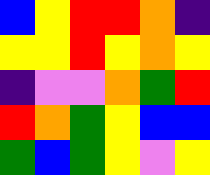[["blue", "yellow", "red", "red", "orange", "indigo"], ["yellow", "yellow", "red", "yellow", "orange", "yellow"], ["indigo", "violet", "violet", "orange", "green", "red"], ["red", "orange", "green", "yellow", "blue", "blue"], ["green", "blue", "green", "yellow", "violet", "yellow"]]